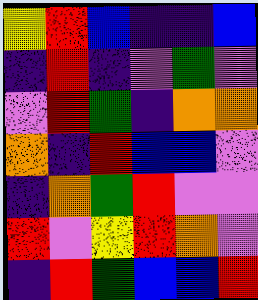[["yellow", "red", "blue", "indigo", "indigo", "blue"], ["indigo", "red", "indigo", "violet", "green", "violet"], ["violet", "red", "green", "indigo", "orange", "orange"], ["orange", "indigo", "red", "blue", "blue", "violet"], ["indigo", "orange", "green", "red", "violet", "violet"], ["red", "violet", "yellow", "red", "orange", "violet"], ["indigo", "red", "green", "blue", "blue", "red"]]